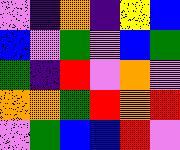[["violet", "indigo", "orange", "indigo", "yellow", "blue"], ["blue", "violet", "green", "violet", "blue", "green"], ["green", "indigo", "red", "violet", "orange", "violet"], ["orange", "orange", "green", "red", "orange", "red"], ["violet", "green", "blue", "blue", "red", "violet"]]